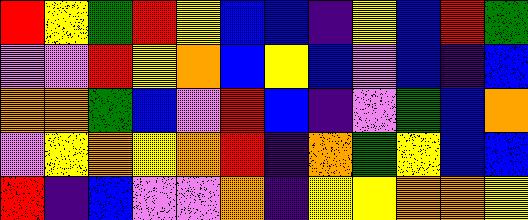[["red", "yellow", "green", "red", "yellow", "blue", "blue", "indigo", "yellow", "blue", "red", "green"], ["violet", "violet", "red", "yellow", "orange", "blue", "yellow", "blue", "violet", "blue", "indigo", "blue"], ["orange", "orange", "green", "blue", "violet", "red", "blue", "indigo", "violet", "green", "blue", "orange"], ["violet", "yellow", "orange", "yellow", "orange", "red", "indigo", "orange", "green", "yellow", "blue", "blue"], ["red", "indigo", "blue", "violet", "violet", "orange", "indigo", "yellow", "yellow", "orange", "orange", "yellow"]]